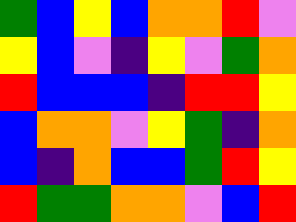[["green", "blue", "yellow", "blue", "orange", "orange", "red", "violet"], ["yellow", "blue", "violet", "indigo", "yellow", "violet", "green", "orange"], ["red", "blue", "blue", "blue", "indigo", "red", "red", "yellow"], ["blue", "orange", "orange", "violet", "yellow", "green", "indigo", "orange"], ["blue", "indigo", "orange", "blue", "blue", "green", "red", "yellow"], ["red", "green", "green", "orange", "orange", "violet", "blue", "red"]]